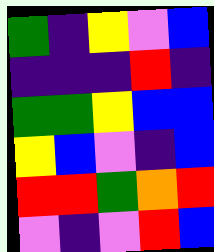[["green", "indigo", "yellow", "violet", "blue"], ["indigo", "indigo", "indigo", "red", "indigo"], ["green", "green", "yellow", "blue", "blue"], ["yellow", "blue", "violet", "indigo", "blue"], ["red", "red", "green", "orange", "red"], ["violet", "indigo", "violet", "red", "blue"]]